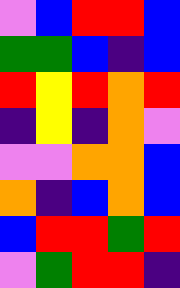[["violet", "blue", "red", "red", "blue"], ["green", "green", "blue", "indigo", "blue"], ["red", "yellow", "red", "orange", "red"], ["indigo", "yellow", "indigo", "orange", "violet"], ["violet", "violet", "orange", "orange", "blue"], ["orange", "indigo", "blue", "orange", "blue"], ["blue", "red", "red", "green", "red"], ["violet", "green", "red", "red", "indigo"]]